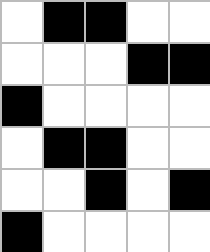[["white", "black", "black", "white", "white"], ["white", "white", "white", "black", "black"], ["black", "white", "white", "white", "white"], ["white", "black", "black", "white", "white"], ["white", "white", "black", "white", "black"], ["black", "white", "white", "white", "white"]]